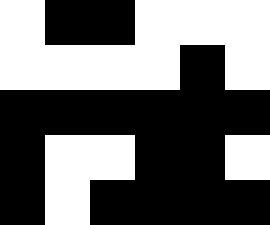[["white", "black", "black", "white", "white", "white"], ["white", "white", "white", "white", "black", "white"], ["black", "black", "black", "black", "black", "black"], ["black", "white", "white", "black", "black", "white"], ["black", "white", "black", "black", "black", "black"]]